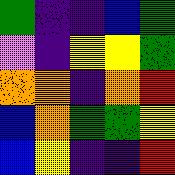[["green", "indigo", "indigo", "blue", "green"], ["violet", "indigo", "yellow", "yellow", "green"], ["orange", "orange", "indigo", "orange", "red"], ["blue", "orange", "green", "green", "yellow"], ["blue", "yellow", "indigo", "indigo", "red"]]